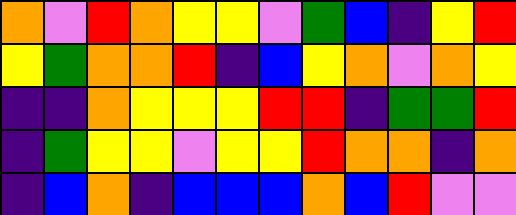[["orange", "violet", "red", "orange", "yellow", "yellow", "violet", "green", "blue", "indigo", "yellow", "red"], ["yellow", "green", "orange", "orange", "red", "indigo", "blue", "yellow", "orange", "violet", "orange", "yellow"], ["indigo", "indigo", "orange", "yellow", "yellow", "yellow", "red", "red", "indigo", "green", "green", "red"], ["indigo", "green", "yellow", "yellow", "violet", "yellow", "yellow", "red", "orange", "orange", "indigo", "orange"], ["indigo", "blue", "orange", "indigo", "blue", "blue", "blue", "orange", "blue", "red", "violet", "violet"]]